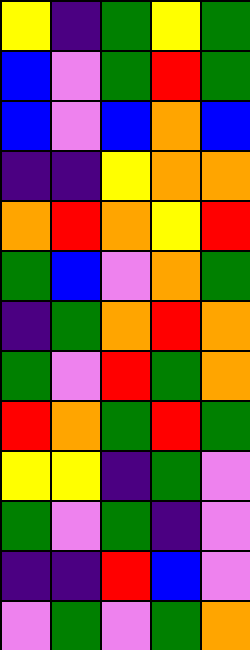[["yellow", "indigo", "green", "yellow", "green"], ["blue", "violet", "green", "red", "green"], ["blue", "violet", "blue", "orange", "blue"], ["indigo", "indigo", "yellow", "orange", "orange"], ["orange", "red", "orange", "yellow", "red"], ["green", "blue", "violet", "orange", "green"], ["indigo", "green", "orange", "red", "orange"], ["green", "violet", "red", "green", "orange"], ["red", "orange", "green", "red", "green"], ["yellow", "yellow", "indigo", "green", "violet"], ["green", "violet", "green", "indigo", "violet"], ["indigo", "indigo", "red", "blue", "violet"], ["violet", "green", "violet", "green", "orange"]]